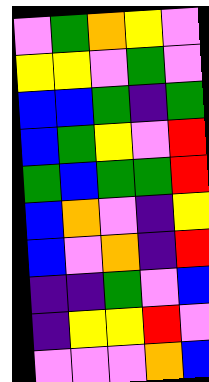[["violet", "green", "orange", "yellow", "violet"], ["yellow", "yellow", "violet", "green", "violet"], ["blue", "blue", "green", "indigo", "green"], ["blue", "green", "yellow", "violet", "red"], ["green", "blue", "green", "green", "red"], ["blue", "orange", "violet", "indigo", "yellow"], ["blue", "violet", "orange", "indigo", "red"], ["indigo", "indigo", "green", "violet", "blue"], ["indigo", "yellow", "yellow", "red", "violet"], ["violet", "violet", "violet", "orange", "blue"]]